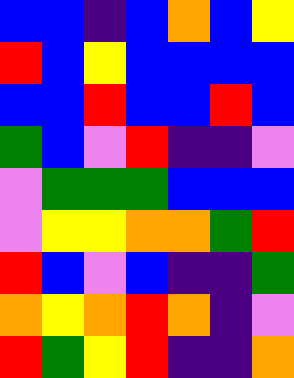[["blue", "blue", "indigo", "blue", "orange", "blue", "yellow"], ["red", "blue", "yellow", "blue", "blue", "blue", "blue"], ["blue", "blue", "red", "blue", "blue", "red", "blue"], ["green", "blue", "violet", "red", "indigo", "indigo", "violet"], ["violet", "green", "green", "green", "blue", "blue", "blue"], ["violet", "yellow", "yellow", "orange", "orange", "green", "red"], ["red", "blue", "violet", "blue", "indigo", "indigo", "green"], ["orange", "yellow", "orange", "red", "orange", "indigo", "violet"], ["red", "green", "yellow", "red", "indigo", "indigo", "orange"]]